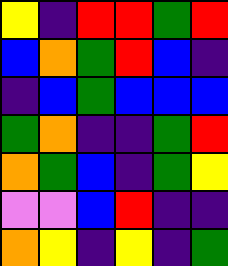[["yellow", "indigo", "red", "red", "green", "red"], ["blue", "orange", "green", "red", "blue", "indigo"], ["indigo", "blue", "green", "blue", "blue", "blue"], ["green", "orange", "indigo", "indigo", "green", "red"], ["orange", "green", "blue", "indigo", "green", "yellow"], ["violet", "violet", "blue", "red", "indigo", "indigo"], ["orange", "yellow", "indigo", "yellow", "indigo", "green"]]